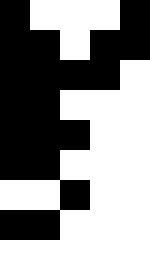[["black", "white", "white", "white", "black"], ["black", "black", "white", "black", "black"], ["black", "black", "black", "black", "white"], ["black", "black", "white", "white", "white"], ["black", "black", "black", "white", "white"], ["black", "black", "white", "white", "white"], ["white", "white", "black", "white", "white"], ["black", "black", "white", "white", "white"], ["white", "white", "white", "white", "white"]]